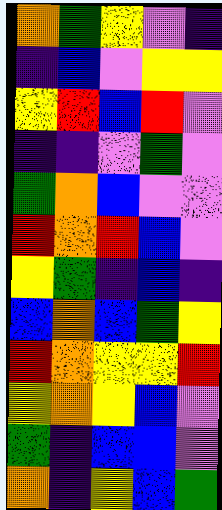[["orange", "green", "yellow", "violet", "indigo"], ["indigo", "blue", "violet", "yellow", "yellow"], ["yellow", "red", "blue", "red", "violet"], ["indigo", "indigo", "violet", "green", "violet"], ["green", "orange", "blue", "violet", "violet"], ["red", "orange", "red", "blue", "violet"], ["yellow", "green", "indigo", "blue", "indigo"], ["blue", "orange", "blue", "green", "yellow"], ["red", "orange", "yellow", "yellow", "red"], ["yellow", "orange", "yellow", "blue", "violet"], ["green", "indigo", "blue", "blue", "violet"], ["orange", "indigo", "yellow", "blue", "green"]]